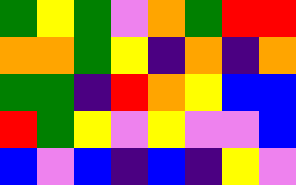[["green", "yellow", "green", "violet", "orange", "green", "red", "red"], ["orange", "orange", "green", "yellow", "indigo", "orange", "indigo", "orange"], ["green", "green", "indigo", "red", "orange", "yellow", "blue", "blue"], ["red", "green", "yellow", "violet", "yellow", "violet", "violet", "blue"], ["blue", "violet", "blue", "indigo", "blue", "indigo", "yellow", "violet"]]